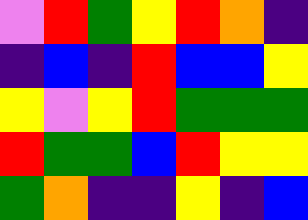[["violet", "red", "green", "yellow", "red", "orange", "indigo"], ["indigo", "blue", "indigo", "red", "blue", "blue", "yellow"], ["yellow", "violet", "yellow", "red", "green", "green", "green"], ["red", "green", "green", "blue", "red", "yellow", "yellow"], ["green", "orange", "indigo", "indigo", "yellow", "indigo", "blue"]]